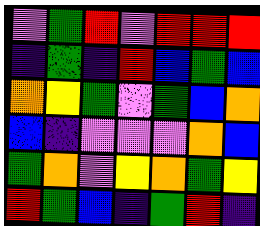[["violet", "green", "red", "violet", "red", "red", "red"], ["indigo", "green", "indigo", "red", "blue", "green", "blue"], ["orange", "yellow", "green", "violet", "green", "blue", "orange"], ["blue", "indigo", "violet", "violet", "violet", "orange", "blue"], ["green", "orange", "violet", "yellow", "orange", "green", "yellow"], ["red", "green", "blue", "indigo", "green", "red", "indigo"]]